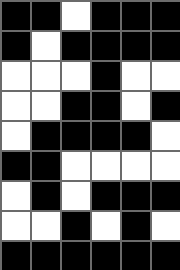[["black", "black", "white", "black", "black", "black"], ["black", "white", "black", "black", "black", "black"], ["white", "white", "white", "black", "white", "white"], ["white", "white", "black", "black", "white", "black"], ["white", "black", "black", "black", "black", "white"], ["black", "black", "white", "white", "white", "white"], ["white", "black", "white", "black", "black", "black"], ["white", "white", "black", "white", "black", "white"], ["black", "black", "black", "black", "black", "black"]]